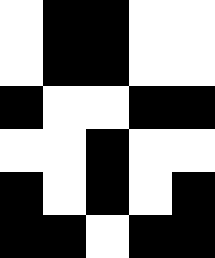[["white", "black", "black", "white", "white"], ["white", "black", "black", "white", "white"], ["black", "white", "white", "black", "black"], ["white", "white", "black", "white", "white"], ["black", "white", "black", "white", "black"], ["black", "black", "white", "black", "black"]]